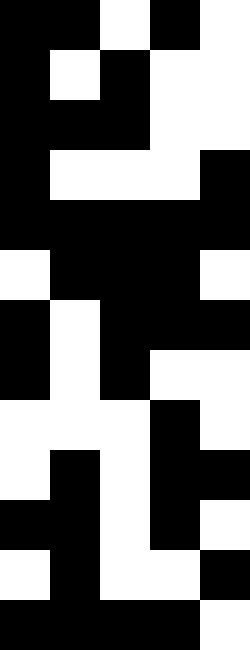[["black", "black", "white", "black", "white"], ["black", "white", "black", "white", "white"], ["black", "black", "black", "white", "white"], ["black", "white", "white", "white", "black"], ["black", "black", "black", "black", "black"], ["white", "black", "black", "black", "white"], ["black", "white", "black", "black", "black"], ["black", "white", "black", "white", "white"], ["white", "white", "white", "black", "white"], ["white", "black", "white", "black", "black"], ["black", "black", "white", "black", "white"], ["white", "black", "white", "white", "black"], ["black", "black", "black", "black", "white"]]